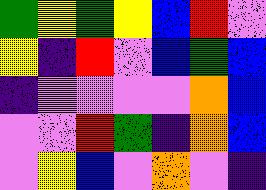[["green", "yellow", "green", "yellow", "blue", "red", "violet"], ["yellow", "indigo", "red", "violet", "blue", "green", "blue"], ["indigo", "violet", "violet", "violet", "violet", "orange", "blue"], ["violet", "violet", "red", "green", "indigo", "orange", "blue"], ["violet", "yellow", "blue", "violet", "orange", "violet", "indigo"]]